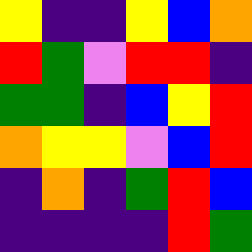[["yellow", "indigo", "indigo", "yellow", "blue", "orange"], ["red", "green", "violet", "red", "red", "indigo"], ["green", "green", "indigo", "blue", "yellow", "red"], ["orange", "yellow", "yellow", "violet", "blue", "red"], ["indigo", "orange", "indigo", "green", "red", "blue"], ["indigo", "indigo", "indigo", "indigo", "red", "green"]]